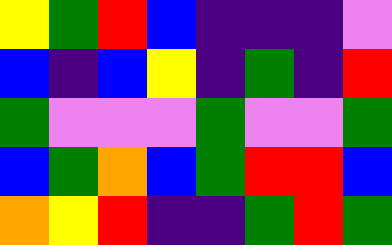[["yellow", "green", "red", "blue", "indigo", "indigo", "indigo", "violet"], ["blue", "indigo", "blue", "yellow", "indigo", "green", "indigo", "red"], ["green", "violet", "violet", "violet", "green", "violet", "violet", "green"], ["blue", "green", "orange", "blue", "green", "red", "red", "blue"], ["orange", "yellow", "red", "indigo", "indigo", "green", "red", "green"]]